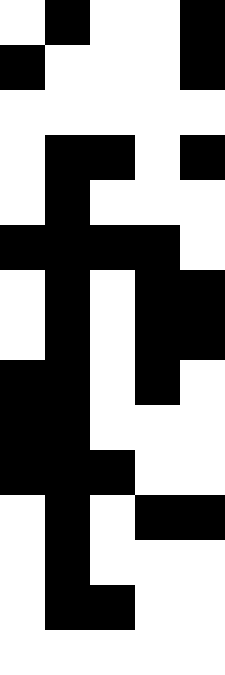[["white", "black", "white", "white", "black"], ["black", "white", "white", "white", "black"], ["white", "white", "white", "white", "white"], ["white", "black", "black", "white", "black"], ["white", "black", "white", "white", "white"], ["black", "black", "black", "black", "white"], ["white", "black", "white", "black", "black"], ["white", "black", "white", "black", "black"], ["black", "black", "white", "black", "white"], ["black", "black", "white", "white", "white"], ["black", "black", "black", "white", "white"], ["white", "black", "white", "black", "black"], ["white", "black", "white", "white", "white"], ["white", "black", "black", "white", "white"], ["white", "white", "white", "white", "white"]]